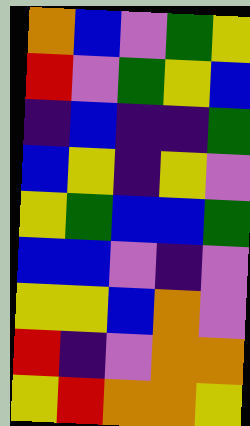[["orange", "blue", "violet", "green", "yellow"], ["red", "violet", "green", "yellow", "blue"], ["indigo", "blue", "indigo", "indigo", "green"], ["blue", "yellow", "indigo", "yellow", "violet"], ["yellow", "green", "blue", "blue", "green"], ["blue", "blue", "violet", "indigo", "violet"], ["yellow", "yellow", "blue", "orange", "violet"], ["red", "indigo", "violet", "orange", "orange"], ["yellow", "red", "orange", "orange", "yellow"]]